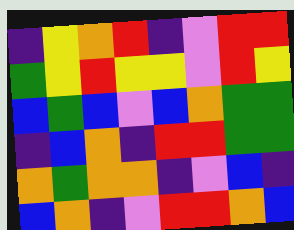[["indigo", "yellow", "orange", "red", "indigo", "violet", "red", "red"], ["green", "yellow", "red", "yellow", "yellow", "violet", "red", "yellow"], ["blue", "green", "blue", "violet", "blue", "orange", "green", "green"], ["indigo", "blue", "orange", "indigo", "red", "red", "green", "green"], ["orange", "green", "orange", "orange", "indigo", "violet", "blue", "indigo"], ["blue", "orange", "indigo", "violet", "red", "red", "orange", "blue"]]